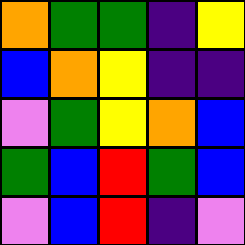[["orange", "green", "green", "indigo", "yellow"], ["blue", "orange", "yellow", "indigo", "indigo"], ["violet", "green", "yellow", "orange", "blue"], ["green", "blue", "red", "green", "blue"], ["violet", "blue", "red", "indigo", "violet"]]